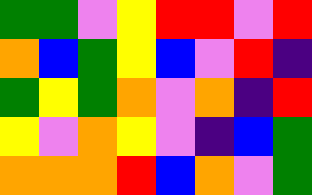[["green", "green", "violet", "yellow", "red", "red", "violet", "red"], ["orange", "blue", "green", "yellow", "blue", "violet", "red", "indigo"], ["green", "yellow", "green", "orange", "violet", "orange", "indigo", "red"], ["yellow", "violet", "orange", "yellow", "violet", "indigo", "blue", "green"], ["orange", "orange", "orange", "red", "blue", "orange", "violet", "green"]]